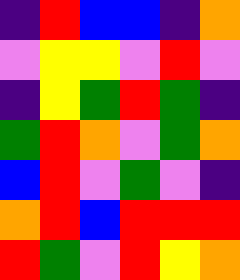[["indigo", "red", "blue", "blue", "indigo", "orange"], ["violet", "yellow", "yellow", "violet", "red", "violet"], ["indigo", "yellow", "green", "red", "green", "indigo"], ["green", "red", "orange", "violet", "green", "orange"], ["blue", "red", "violet", "green", "violet", "indigo"], ["orange", "red", "blue", "red", "red", "red"], ["red", "green", "violet", "red", "yellow", "orange"]]